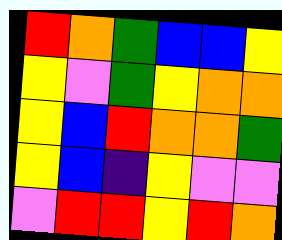[["red", "orange", "green", "blue", "blue", "yellow"], ["yellow", "violet", "green", "yellow", "orange", "orange"], ["yellow", "blue", "red", "orange", "orange", "green"], ["yellow", "blue", "indigo", "yellow", "violet", "violet"], ["violet", "red", "red", "yellow", "red", "orange"]]